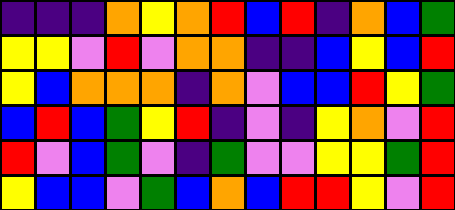[["indigo", "indigo", "indigo", "orange", "yellow", "orange", "red", "blue", "red", "indigo", "orange", "blue", "green"], ["yellow", "yellow", "violet", "red", "violet", "orange", "orange", "indigo", "indigo", "blue", "yellow", "blue", "red"], ["yellow", "blue", "orange", "orange", "orange", "indigo", "orange", "violet", "blue", "blue", "red", "yellow", "green"], ["blue", "red", "blue", "green", "yellow", "red", "indigo", "violet", "indigo", "yellow", "orange", "violet", "red"], ["red", "violet", "blue", "green", "violet", "indigo", "green", "violet", "violet", "yellow", "yellow", "green", "red"], ["yellow", "blue", "blue", "violet", "green", "blue", "orange", "blue", "red", "red", "yellow", "violet", "red"]]